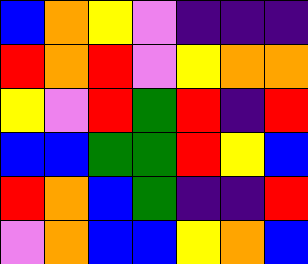[["blue", "orange", "yellow", "violet", "indigo", "indigo", "indigo"], ["red", "orange", "red", "violet", "yellow", "orange", "orange"], ["yellow", "violet", "red", "green", "red", "indigo", "red"], ["blue", "blue", "green", "green", "red", "yellow", "blue"], ["red", "orange", "blue", "green", "indigo", "indigo", "red"], ["violet", "orange", "blue", "blue", "yellow", "orange", "blue"]]